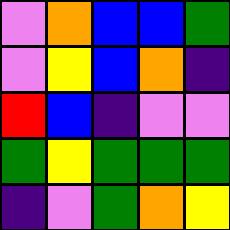[["violet", "orange", "blue", "blue", "green"], ["violet", "yellow", "blue", "orange", "indigo"], ["red", "blue", "indigo", "violet", "violet"], ["green", "yellow", "green", "green", "green"], ["indigo", "violet", "green", "orange", "yellow"]]